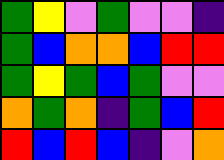[["green", "yellow", "violet", "green", "violet", "violet", "indigo"], ["green", "blue", "orange", "orange", "blue", "red", "red"], ["green", "yellow", "green", "blue", "green", "violet", "violet"], ["orange", "green", "orange", "indigo", "green", "blue", "red"], ["red", "blue", "red", "blue", "indigo", "violet", "orange"]]